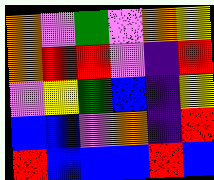[["orange", "violet", "green", "violet", "orange", "yellow"], ["orange", "red", "red", "violet", "indigo", "red"], ["violet", "yellow", "green", "blue", "indigo", "yellow"], ["blue", "blue", "violet", "orange", "indigo", "red"], ["red", "blue", "blue", "blue", "red", "blue"]]